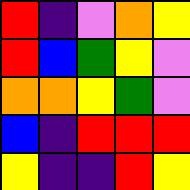[["red", "indigo", "violet", "orange", "yellow"], ["red", "blue", "green", "yellow", "violet"], ["orange", "orange", "yellow", "green", "violet"], ["blue", "indigo", "red", "red", "red"], ["yellow", "indigo", "indigo", "red", "yellow"]]